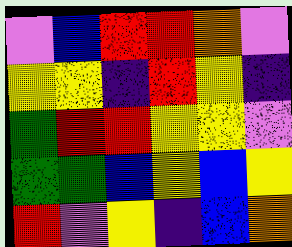[["violet", "blue", "red", "red", "orange", "violet"], ["yellow", "yellow", "indigo", "red", "yellow", "indigo"], ["green", "red", "red", "yellow", "yellow", "violet"], ["green", "green", "blue", "yellow", "blue", "yellow"], ["red", "violet", "yellow", "indigo", "blue", "orange"]]